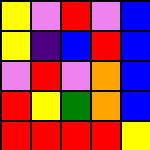[["yellow", "violet", "red", "violet", "blue"], ["yellow", "indigo", "blue", "red", "blue"], ["violet", "red", "violet", "orange", "blue"], ["red", "yellow", "green", "orange", "blue"], ["red", "red", "red", "red", "yellow"]]